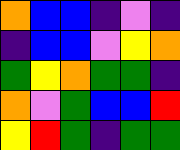[["orange", "blue", "blue", "indigo", "violet", "indigo"], ["indigo", "blue", "blue", "violet", "yellow", "orange"], ["green", "yellow", "orange", "green", "green", "indigo"], ["orange", "violet", "green", "blue", "blue", "red"], ["yellow", "red", "green", "indigo", "green", "green"]]